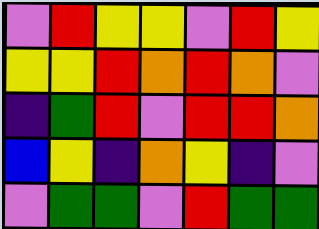[["violet", "red", "yellow", "yellow", "violet", "red", "yellow"], ["yellow", "yellow", "red", "orange", "red", "orange", "violet"], ["indigo", "green", "red", "violet", "red", "red", "orange"], ["blue", "yellow", "indigo", "orange", "yellow", "indigo", "violet"], ["violet", "green", "green", "violet", "red", "green", "green"]]